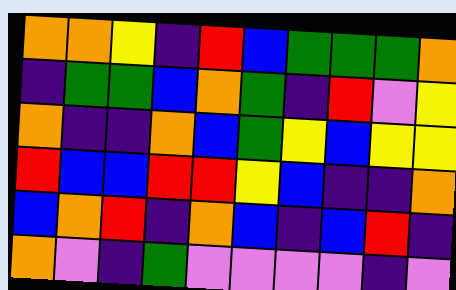[["orange", "orange", "yellow", "indigo", "red", "blue", "green", "green", "green", "orange"], ["indigo", "green", "green", "blue", "orange", "green", "indigo", "red", "violet", "yellow"], ["orange", "indigo", "indigo", "orange", "blue", "green", "yellow", "blue", "yellow", "yellow"], ["red", "blue", "blue", "red", "red", "yellow", "blue", "indigo", "indigo", "orange"], ["blue", "orange", "red", "indigo", "orange", "blue", "indigo", "blue", "red", "indigo"], ["orange", "violet", "indigo", "green", "violet", "violet", "violet", "violet", "indigo", "violet"]]